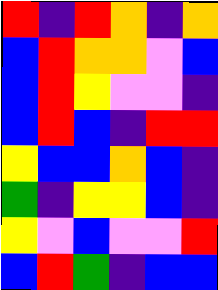[["red", "indigo", "red", "orange", "indigo", "orange"], ["blue", "red", "orange", "orange", "violet", "blue"], ["blue", "red", "yellow", "violet", "violet", "indigo"], ["blue", "red", "blue", "indigo", "red", "red"], ["yellow", "blue", "blue", "orange", "blue", "indigo"], ["green", "indigo", "yellow", "yellow", "blue", "indigo"], ["yellow", "violet", "blue", "violet", "violet", "red"], ["blue", "red", "green", "indigo", "blue", "blue"]]